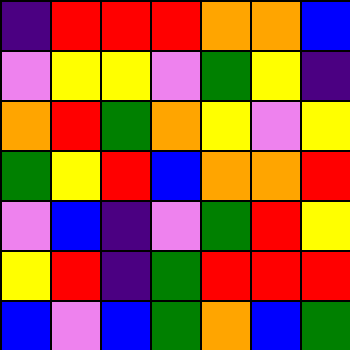[["indigo", "red", "red", "red", "orange", "orange", "blue"], ["violet", "yellow", "yellow", "violet", "green", "yellow", "indigo"], ["orange", "red", "green", "orange", "yellow", "violet", "yellow"], ["green", "yellow", "red", "blue", "orange", "orange", "red"], ["violet", "blue", "indigo", "violet", "green", "red", "yellow"], ["yellow", "red", "indigo", "green", "red", "red", "red"], ["blue", "violet", "blue", "green", "orange", "blue", "green"]]